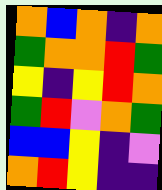[["orange", "blue", "orange", "indigo", "orange"], ["green", "orange", "orange", "red", "green"], ["yellow", "indigo", "yellow", "red", "orange"], ["green", "red", "violet", "orange", "green"], ["blue", "blue", "yellow", "indigo", "violet"], ["orange", "red", "yellow", "indigo", "indigo"]]